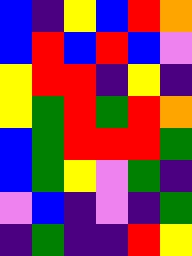[["blue", "indigo", "yellow", "blue", "red", "orange"], ["blue", "red", "blue", "red", "blue", "violet"], ["yellow", "red", "red", "indigo", "yellow", "indigo"], ["yellow", "green", "red", "green", "red", "orange"], ["blue", "green", "red", "red", "red", "green"], ["blue", "green", "yellow", "violet", "green", "indigo"], ["violet", "blue", "indigo", "violet", "indigo", "green"], ["indigo", "green", "indigo", "indigo", "red", "yellow"]]